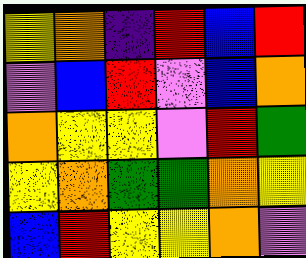[["yellow", "orange", "indigo", "red", "blue", "red"], ["violet", "blue", "red", "violet", "blue", "orange"], ["orange", "yellow", "yellow", "violet", "red", "green"], ["yellow", "orange", "green", "green", "orange", "yellow"], ["blue", "red", "yellow", "yellow", "orange", "violet"]]